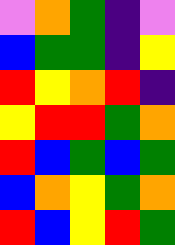[["violet", "orange", "green", "indigo", "violet"], ["blue", "green", "green", "indigo", "yellow"], ["red", "yellow", "orange", "red", "indigo"], ["yellow", "red", "red", "green", "orange"], ["red", "blue", "green", "blue", "green"], ["blue", "orange", "yellow", "green", "orange"], ["red", "blue", "yellow", "red", "green"]]